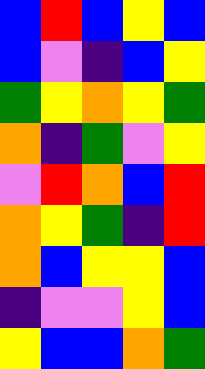[["blue", "red", "blue", "yellow", "blue"], ["blue", "violet", "indigo", "blue", "yellow"], ["green", "yellow", "orange", "yellow", "green"], ["orange", "indigo", "green", "violet", "yellow"], ["violet", "red", "orange", "blue", "red"], ["orange", "yellow", "green", "indigo", "red"], ["orange", "blue", "yellow", "yellow", "blue"], ["indigo", "violet", "violet", "yellow", "blue"], ["yellow", "blue", "blue", "orange", "green"]]